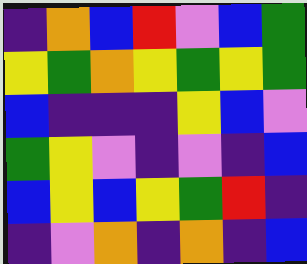[["indigo", "orange", "blue", "red", "violet", "blue", "green"], ["yellow", "green", "orange", "yellow", "green", "yellow", "green"], ["blue", "indigo", "indigo", "indigo", "yellow", "blue", "violet"], ["green", "yellow", "violet", "indigo", "violet", "indigo", "blue"], ["blue", "yellow", "blue", "yellow", "green", "red", "indigo"], ["indigo", "violet", "orange", "indigo", "orange", "indigo", "blue"]]